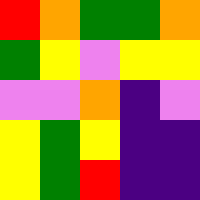[["red", "orange", "green", "green", "orange"], ["green", "yellow", "violet", "yellow", "yellow"], ["violet", "violet", "orange", "indigo", "violet"], ["yellow", "green", "yellow", "indigo", "indigo"], ["yellow", "green", "red", "indigo", "indigo"]]